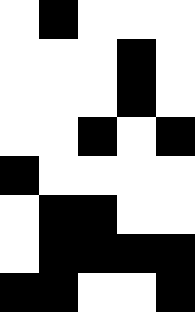[["white", "black", "white", "white", "white"], ["white", "white", "white", "black", "white"], ["white", "white", "white", "black", "white"], ["white", "white", "black", "white", "black"], ["black", "white", "white", "white", "white"], ["white", "black", "black", "white", "white"], ["white", "black", "black", "black", "black"], ["black", "black", "white", "white", "black"]]